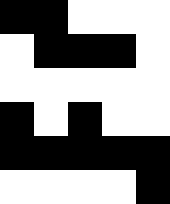[["black", "black", "white", "white", "white"], ["white", "black", "black", "black", "white"], ["white", "white", "white", "white", "white"], ["black", "white", "black", "white", "white"], ["black", "black", "black", "black", "black"], ["white", "white", "white", "white", "black"]]